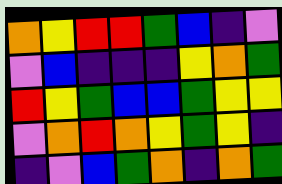[["orange", "yellow", "red", "red", "green", "blue", "indigo", "violet"], ["violet", "blue", "indigo", "indigo", "indigo", "yellow", "orange", "green"], ["red", "yellow", "green", "blue", "blue", "green", "yellow", "yellow"], ["violet", "orange", "red", "orange", "yellow", "green", "yellow", "indigo"], ["indigo", "violet", "blue", "green", "orange", "indigo", "orange", "green"]]